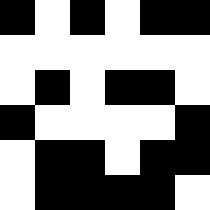[["black", "white", "black", "white", "black", "black"], ["white", "white", "white", "white", "white", "white"], ["white", "black", "white", "black", "black", "white"], ["black", "white", "white", "white", "white", "black"], ["white", "black", "black", "white", "black", "black"], ["white", "black", "black", "black", "black", "white"]]